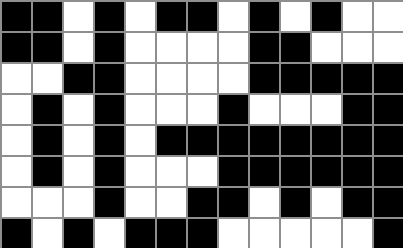[["black", "black", "white", "black", "white", "black", "black", "white", "black", "white", "black", "white", "white"], ["black", "black", "white", "black", "white", "white", "white", "white", "black", "black", "white", "white", "white"], ["white", "white", "black", "black", "white", "white", "white", "white", "black", "black", "black", "black", "black"], ["white", "black", "white", "black", "white", "white", "white", "black", "white", "white", "white", "black", "black"], ["white", "black", "white", "black", "white", "black", "black", "black", "black", "black", "black", "black", "black"], ["white", "black", "white", "black", "white", "white", "white", "black", "black", "black", "black", "black", "black"], ["white", "white", "white", "black", "white", "white", "black", "black", "white", "black", "white", "black", "black"], ["black", "white", "black", "white", "black", "black", "black", "white", "white", "white", "white", "white", "black"]]